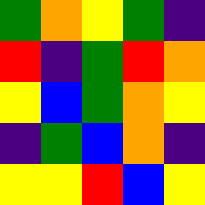[["green", "orange", "yellow", "green", "indigo"], ["red", "indigo", "green", "red", "orange"], ["yellow", "blue", "green", "orange", "yellow"], ["indigo", "green", "blue", "orange", "indigo"], ["yellow", "yellow", "red", "blue", "yellow"]]